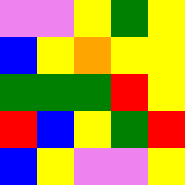[["violet", "violet", "yellow", "green", "yellow"], ["blue", "yellow", "orange", "yellow", "yellow"], ["green", "green", "green", "red", "yellow"], ["red", "blue", "yellow", "green", "red"], ["blue", "yellow", "violet", "violet", "yellow"]]